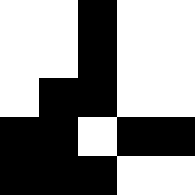[["white", "white", "black", "white", "white"], ["white", "white", "black", "white", "white"], ["white", "black", "black", "white", "white"], ["black", "black", "white", "black", "black"], ["black", "black", "black", "white", "white"]]